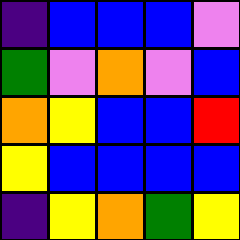[["indigo", "blue", "blue", "blue", "violet"], ["green", "violet", "orange", "violet", "blue"], ["orange", "yellow", "blue", "blue", "red"], ["yellow", "blue", "blue", "blue", "blue"], ["indigo", "yellow", "orange", "green", "yellow"]]